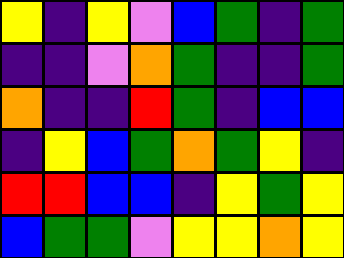[["yellow", "indigo", "yellow", "violet", "blue", "green", "indigo", "green"], ["indigo", "indigo", "violet", "orange", "green", "indigo", "indigo", "green"], ["orange", "indigo", "indigo", "red", "green", "indigo", "blue", "blue"], ["indigo", "yellow", "blue", "green", "orange", "green", "yellow", "indigo"], ["red", "red", "blue", "blue", "indigo", "yellow", "green", "yellow"], ["blue", "green", "green", "violet", "yellow", "yellow", "orange", "yellow"]]